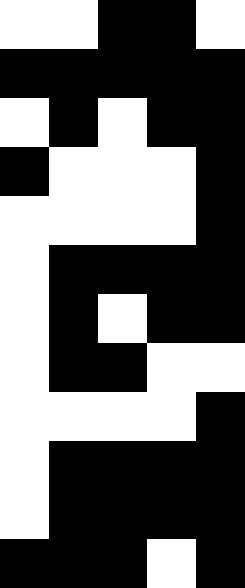[["white", "white", "black", "black", "white"], ["black", "black", "black", "black", "black"], ["white", "black", "white", "black", "black"], ["black", "white", "white", "white", "black"], ["white", "white", "white", "white", "black"], ["white", "black", "black", "black", "black"], ["white", "black", "white", "black", "black"], ["white", "black", "black", "white", "white"], ["white", "white", "white", "white", "black"], ["white", "black", "black", "black", "black"], ["white", "black", "black", "black", "black"], ["black", "black", "black", "white", "black"]]